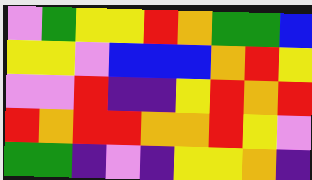[["violet", "green", "yellow", "yellow", "red", "orange", "green", "green", "blue"], ["yellow", "yellow", "violet", "blue", "blue", "blue", "orange", "red", "yellow"], ["violet", "violet", "red", "indigo", "indigo", "yellow", "red", "orange", "red"], ["red", "orange", "red", "red", "orange", "orange", "red", "yellow", "violet"], ["green", "green", "indigo", "violet", "indigo", "yellow", "yellow", "orange", "indigo"]]